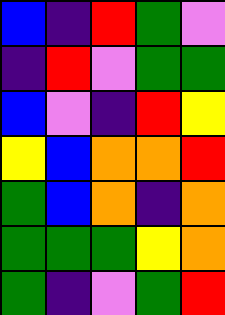[["blue", "indigo", "red", "green", "violet"], ["indigo", "red", "violet", "green", "green"], ["blue", "violet", "indigo", "red", "yellow"], ["yellow", "blue", "orange", "orange", "red"], ["green", "blue", "orange", "indigo", "orange"], ["green", "green", "green", "yellow", "orange"], ["green", "indigo", "violet", "green", "red"]]